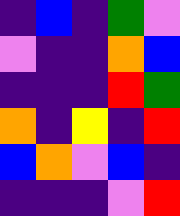[["indigo", "blue", "indigo", "green", "violet"], ["violet", "indigo", "indigo", "orange", "blue"], ["indigo", "indigo", "indigo", "red", "green"], ["orange", "indigo", "yellow", "indigo", "red"], ["blue", "orange", "violet", "blue", "indigo"], ["indigo", "indigo", "indigo", "violet", "red"]]